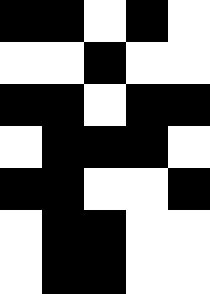[["black", "black", "white", "black", "white"], ["white", "white", "black", "white", "white"], ["black", "black", "white", "black", "black"], ["white", "black", "black", "black", "white"], ["black", "black", "white", "white", "black"], ["white", "black", "black", "white", "white"], ["white", "black", "black", "white", "white"]]